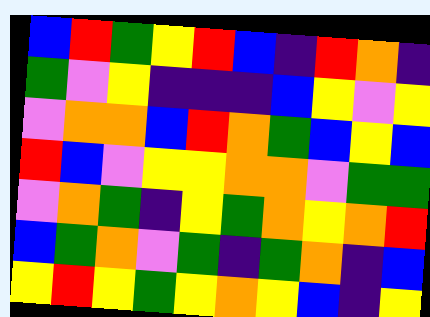[["blue", "red", "green", "yellow", "red", "blue", "indigo", "red", "orange", "indigo"], ["green", "violet", "yellow", "indigo", "indigo", "indigo", "blue", "yellow", "violet", "yellow"], ["violet", "orange", "orange", "blue", "red", "orange", "green", "blue", "yellow", "blue"], ["red", "blue", "violet", "yellow", "yellow", "orange", "orange", "violet", "green", "green"], ["violet", "orange", "green", "indigo", "yellow", "green", "orange", "yellow", "orange", "red"], ["blue", "green", "orange", "violet", "green", "indigo", "green", "orange", "indigo", "blue"], ["yellow", "red", "yellow", "green", "yellow", "orange", "yellow", "blue", "indigo", "yellow"]]